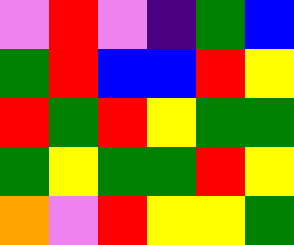[["violet", "red", "violet", "indigo", "green", "blue"], ["green", "red", "blue", "blue", "red", "yellow"], ["red", "green", "red", "yellow", "green", "green"], ["green", "yellow", "green", "green", "red", "yellow"], ["orange", "violet", "red", "yellow", "yellow", "green"]]